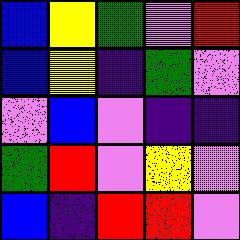[["blue", "yellow", "green", "violet", "red"], ["blue", "yellow", "indigo", "green", "violet"], ["violet", "blue", "violet", "indigo", "indigo"], ["green", "red", "violet", "yellow", "violet"], ["blue", "indigo", "red", "red", "violet"]]